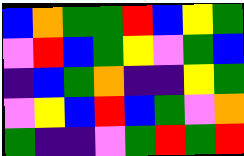[["blue", "orange", "green", "green", "red", "blue", "yellow", "green"], ["violet", "red", "blue", "green", "yellow", "violet", "green", "blue"], ["indigo", "blue", "green", "orange", "indigo", "indigo", "yellow", "green"], ["violet", "yellow", "blue", "red", "blue", "green", "violet", "orange"], ["green", "indigo", "indigo", "violet", "green", "red", "green", "red"]]